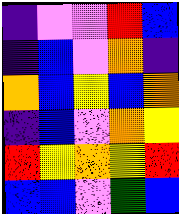[["indigo", "violet", "violet", "red", "blue"], ["indigo", "blue", "violet", "orange", "indigo"], ["orange", "blue", "yellow", "blue", "orange"], ["indigo", "blue", "violet", "orange", "yellow"], ["red", "yellow", "orange", "yellow", "red"], ["blue", "blue", "violet", "green", "blue"]]